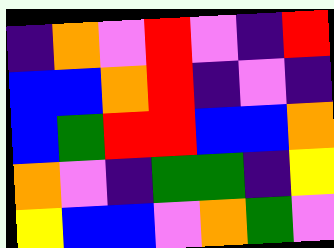[["indigo", "orange", "violet", "red", "violet", "indigo", "red"], ["blue", "blue", "orange", "red", "indigo", "violet", "indigo"], ["blue", "green", "red", "red", "blue", "blue", "orange"], ["orange", "violet", "indigo", "green", "green", "indigo", "yellow"], ["yellow", "blue", "blue", "violet", "orange", "green", "violet"]]